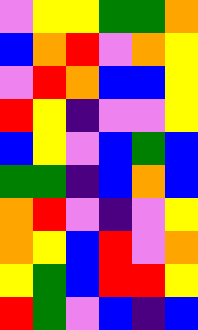[["violet", "yellow", "yellow", "green", "green", "orange"], ["blue", "orange", "red", "violet", "orange", "yellow"], ["violet", "red", "orange", "blue", "blue", "yellow"], ["red", "yellow", "indigo", "violet", "violet", "yellow"], ["blue", "yellow", "violet", "blue", "green", "blue"], ["green", "green", "indigo", "blue", "orange", "blue"], ["orange", "red", "violet", "indigo", "violet", "yellow"], ["orange", "yellow", "blue", "red", "violet", "orange"], ["yellow", "green", "blue", "red", "red", "yellow"], ["red", "green", "violet", "blue", "indigo", "blue"]]